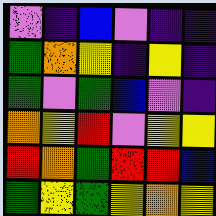[["violet", "indigo", "blue", "violet", "indigo", "indigo"], ["green", "orange", "yellow", "indigo", "yellow", "indigo"], ["green", "violet", "green", "blue", "violet", "indigo"], ["orange", "yellow", "red", "violet", "yellow", "yellow"], ["red", "orange", "green", "red", "red", "blue"], ["green", "yellow", "green", "yellow", "orange", "yellow"]]